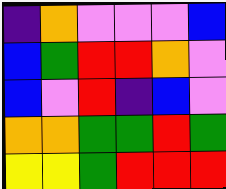[["indigo", "orange", "violet", "violet", "violet", "blue"], ["blue", "green", "red", "red", "orange", "violet"], ["blue", "violet", "red", "indigo", "blue", "violet"], ["orange", "orange", "green", "green", "red", "green"], ["yellow", "yellow", "green", "red", "red", "red"]]